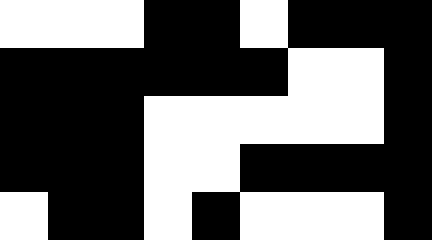[["white", "white", "white", "black", "black", "white", "black", "black", "black"], ["black", "black", "black", "black", "black", "black", "white", "white", "black"], ["black", "black", "black", "white", "white", "white", "white", "white", "black"], ["black", "black", "black", "white", "white", "black", "black", "black", "black"], ["white", "black", "black", "white", "black", "white", "white", "white", "black"]]